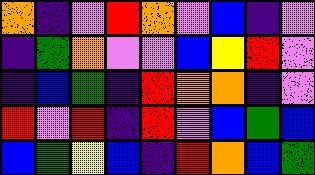[["orange", "indigo", "violet", "red", "orange", "violet", "blue", "indigo", "violet"], ["indigo", "green", "orange", "violet", "violet", "blue", "yellow", "red", "violet"], ["indigo", "blue", "green", "indigo", "red", "orange", "orange", "indigo", "violet"], ["red", "violet", "red", "indigo", "red", "violet", "blue", "green", "blue"], ["blue", "green", "yellow", "blue", "indigo", "red", "orange", "blue", "green"]]